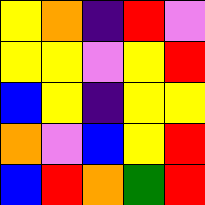[["yellow", "orange", "indigo", "red", "violet"], ["yellow", "yellow", "violet", "yellow", "red"], ["blue", "yellow", "indigo", "yellow", "yellow"], ["orange", "violet", "blue", "yellow", "red"], ["blue", "red", "orange", "green", "red"]]